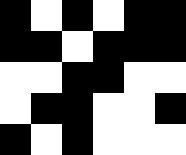[["black", "white", "black", "white", "black", "black"], ["black", "black", "white", "black", "black", "black"], ["white", "white", "black", "black", "white", "white"], ["white", "black", "black", "white", "white", "black"], ["black", "white", "black", "white", "white", "white"]]